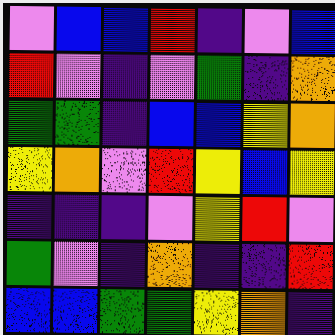[["violet", "blue", "blue", "red", "indigo", "violet", "blue"], ["red", "violet", "indigo", "violet", "green", "indigo", "orange"], ["green", "green", "indigo", "blue", "blue", "yellow", "orange"], ["yellow", "orange", "violet", "red", "yellow", "blue", "yellow"], ["indigo", "indigo", "indigo", "violet", "yellow", "red", "violet"], ["green", "violet", "indigo", "orange", "indigo", "indigo", "red"], ["blue", "blue", "green", "green", "yellow", "orange", "indigo"]]